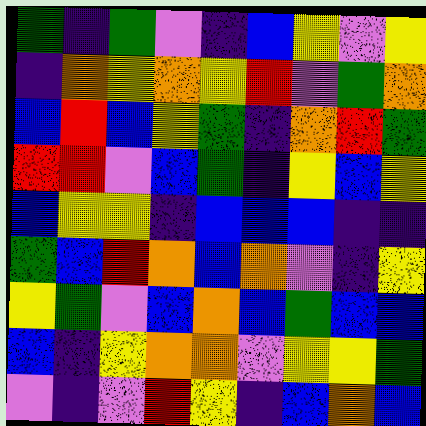[["green", "indigo", "green", "violet", "indigo", "blue", "yellow", "violet", "yellow"], ["indigo", "orange", "yellow", "orange", "yellow", "red", "violet", "green", "orange"], ["blue", "red", "blue", "yellow", "green", "indigo", "orange", "red", "green"], ["red", "red", "violet", "blue", "green", "indigo", "yellow", "blue", "yellow"], ["blue", "yellow", "yellow", "indigo", "blue", "blue", "blue", "indigo", "indigo"], ["green", "blue", "red", "orange", "blue", "orange", "violet", "indigo", "yellow"], ["yellow", "green", "violet", "blue", "orange", "blue", "green", "blue", "blue"], ["blue", "indigo", "yellow", "orange", "orange", "violet", "yellow", "yellow", "green"], ["violet", "indigo", "violet", "red", "yellow", "indigo", "blue", "orange", "blue"]]